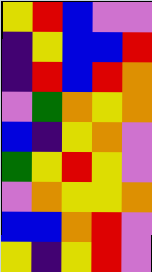[["yellow", "red", "blue", "violet", "violet"], ["indigo", "yellow", "blue", "blue", "red"], ["indigo", "red", "blue", "red", "orange"], ["violet", "green", "orange", "yellow", "orange"], ["blue", "indigo", "yellow", "orange", "violet"], ["green", "yellow", "red", "yellow", "violet"], ["violet", "orange", "yellow", "yellow", "orange"], ["blue", "blue", "orange", "red", "violet"], ["yellow", "indigo", "yellow", "red", "violet"]]